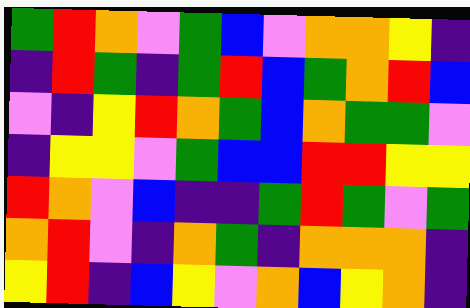[["green", "red", "orange", "violet", "green", "blue", "violet", "orange", "orange", "yellow", "indigo"], ["indigo", "red", "green", "indigo", "green", "red", "blue", "green", "orange", "red", "blue"], ["violet", "indigo", "yellow", "red", "orange", "green", "blue", "orange", "green", "green", "violet"], ["indigo", "yellow", "yellow", "violet", "green", "blue", "blue", "red", "red", "yellow", "yellow"], ["red", "orange", "violet", "blue", "indigo", "indigo", "green", "red", "green", "violet", "green"], ["orange", "red", "violet", "indigo", "orange", "green", "indigo", "orange", "orange", "orange", "indigo"], ["yellow", "red", "indigo", "blue", "yellow", "violet", "orange", "blue", "yellow", "orange", "indigo"]]